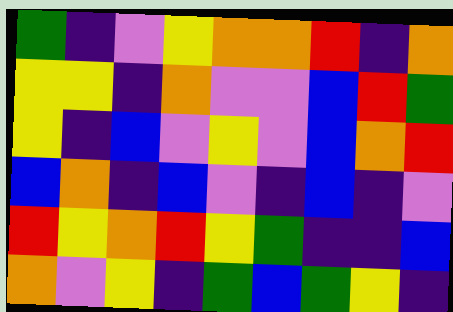[["green", "indigo", "violet", "yellow", "orange", "orange", "red", "indigo", "orange"], ["yellow", "yellow", "indigo", "orange", "violet", "violet", "blue", "red", "green"], ["yellow", "indigo", "blue", "violet", "yellow", "violet", "blue", "orange", "red"], ["blue", "orange", "indigo", "blue", "violet", "indigo", "blue", "indigo", "violet"], ["red", "yellow", "orange", "red", "yellow", "green", "indigo", "indigo", "blue"], ["orange", "violet", "yellow", "indigo", "green", "blue", "green", "yellow", "indigo"]]